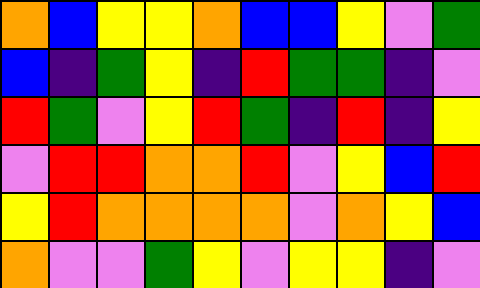[["orange", "blue", "yellow", "yellow", "orange", "blue", "blue", "yellow", "violet", "green"], ["blue", "indigo", "green", "yellow", "indigo", "red", "green", "green", "indigo", "violet"], ["red", "green", "violet", "yellow", "red", "green", "indigo", "red", "indigo", "yellow"], ["violet", "red", "red", "orange", "orange", "red", "violet", "yellow", "blue", "red"], ["yellow", "red", "orange", "orange", "orange", "orange", "violet", "orange", "yellow", "blue"], ["orange", "violet", "violet", "green", "yellow", "violet", "yellow", "yellow", "indigo", "violet"]]